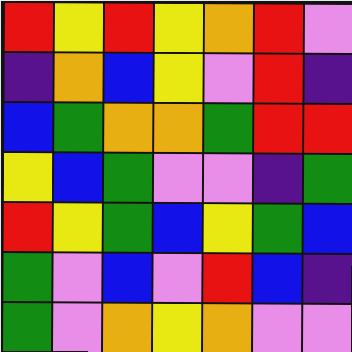[["red", "yellow", "red", "yellow", "orange", "red", "violet"], ["indigo", "orange", "blue", "yellow", "violet", "red", "indigo"], ["blue", "green", "orange", "orange", "green", "red", "red"], ["yellow", "blue", "green", "violet", "violet", "indigo", "green"], ["red", "yellow", "green", "blue", "yellow", "green", "blue"], ["green", "violet", "blue", "violet", "red", "blue", "indigo"], ["green", "violet", "orange", "yellow", "orange", "violet", "violet"]]